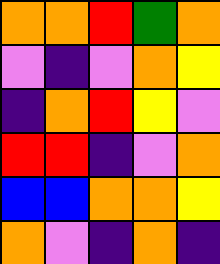[["orange", "orange", "red", "green", "orange"], ["violet", "indigo", "violet", "orange", "yellow"], ["indigo", "orange", "red", "yellow", "violet"], ["red", "red", "indigo", "violet", "orange"], ["blue", "blue", "orange", "orange", "yellow"], ["orange", "violet", "indigo", "orange", "indigo"]]